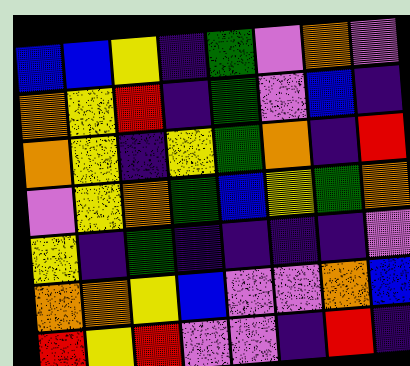[["blue", "blue", "yellow", "indigo", "green", "violet", "orange", "violet"], ["orange", "yellow", "red", "indigo", "green", "violet", "blue", "indigo"], ["orange", "yellow", "indigo", "yellow", "green", "orange", "indigo", "red"], ["violet", "yellow", "orange", "green", "blue", "yellow", "green", "orange"], ["yellow", "indigo", "green", "indigo", "indigo", "indigo", "indigo", "violet"], ["orange", "orange", "yellow", "blue", "violet", "violet", "orange", "blue"], ["red", "yellow", "red", "violet", "violet", "indigo", "red", "indigo"]]